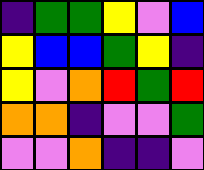[["indigo", "green", "green", "yellow", "violet", "blue"], ["yellow", "blue", "blue", "green", "yellow", "indigo"], ["yellow", "violet", "orange", "red", "green", "red"], ["orange", "orange", "indigo", "violet", "violet", "green"], ["violet", "violet", "orange", "indigo", "indigo", "violet"]]